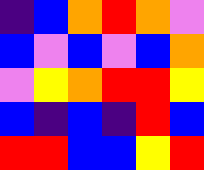[["indigo", "blue", "orange", "red", "orange", "violet"], ["blue", "violet", "blue", "violet", "blue", "orange"], ["violet", "yellow", "orange", "red", "red", "yellow"], ["blue", "indigo", "blue", "indigo", "red", "blue"], ["red", "red", "blue", "blue", "yellow", "red"]]